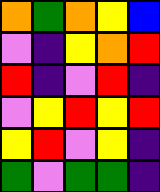[["orange", "green", "orange", "yellow", "blue"], ["violet", "indigo", "yellow", "orange", "red"], ["red", "indigo", "violet", "red", "indigo"], ["violet", "yellow", "red", "yellow", "red"], ["yellow", "red", "violet", "yellow", "indigo"], ["green", "violet", "green", "green", "indigo"]]